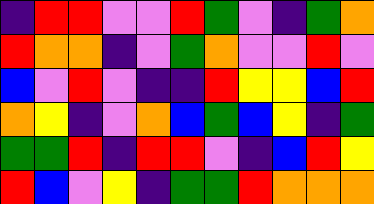[["indigo", "red", "red", "violet", "violet", "red", "green", "violet", "indigo", "green", "orange"], ["red", "orange", "orange", "indigo", "violet", "green", "orange", "violet", "violet", "red", "violet"], ["blue", "violet", "red", "violet", "indigo", "indigo", "red", "yellow", "yellow", "blue", "red"], ["orange", "yellow", "indigo", "violet", "orange", "blue", "green", "blue", "yellow", "indigo", "green"], ["green", "green", "red", "indigo", "red", "red", "violet", "indigo", "blue", "red", "yellow"], ["red", "blue", "violet", "yellow", "indigo", "green", "green", "red", "orange", "orange", "orange"]]